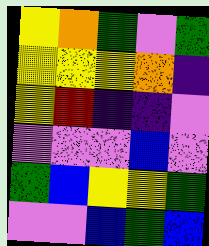[["yellow", "orange", "green", "violet", "green"], ["yellow", "yellow", "yellow", "orange", "indigo"], ["yellow", "red", "indigo", "indigo", "violet"], ["violet", "violet", "violet", "blue", "violet"], ["green", "blue", "yellow", "yellow", "green"], ["violet", "violet", "blue", "green", "blue"]]